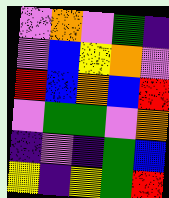[["violet", "orange", "violet", "green", "indigo"], ["violet", "blue", "yellow", "orange", "violet"], ["red", "blue", "orange", "blue", "red"], ["violet", "green", "green", "violet", "orange"], ["indigo", "violet", "indigo", "green", "blue"], ["yellow", "indigo", "yellow", "green", "red"]]